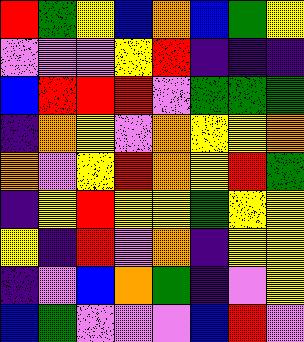[["red", "green", "yellow", "blue", "orange", "blue", "green", "yellow"], ["violet", "violet", "violet", "yellow", "red", "indigo", "indigo", "indigo"], ["blue", "red", "red", "red", "violet", "green", "green", "green"], ["indigo", "orange", "yellow", "violet", "orange", "yellow", "yellow", "orange"], ["orange", "violet", "yellow", "red", "orange", "yellow", "red", "green"], ["indigo", "yellow", "red", "yellow", "yellow", "green", "yellow", "yellow"], ["yellow", "indigo", "red", "violet", "orange", "indigo", "yellow", "yellow"], ["indigo", "violet", "blue", "orange", "green", "indigo", "violet", "yellow"], ["blue", "green", "violet", "violet", "violet", "blue", "red", "violet"]]